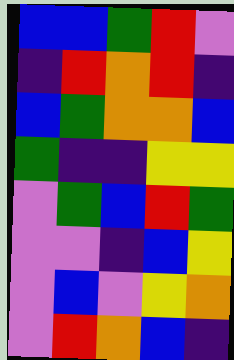[["blue", "blue", "green", "red", "violet"], ["indigo", "red", "orange", "red", "indigo"], ["blue", "green", "orange", "orange", "blue"], ["green", "indigo", "indigo", "yellow", "yellow"], ["violet", "green", "blue", "red", "green"], ["violet", "violet", "indigo", "blue", "yellow"], ["violet", "blue", "violet", "yellow", "orange"], ["violet", "red", "orange", "blue", "indigo"]]